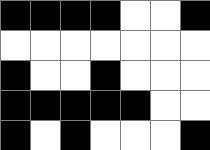[["black", "black", "black", "black", "white", "white", "black"], ["white", "white", "white", "white", "white", "white", "white"], ["black", "white", "white", "black", "white", "white", "white"], ["black", "black", "black", "black", "black", "white", "white"], ["black", "white", "black", "white", "white", "white", "black"]]